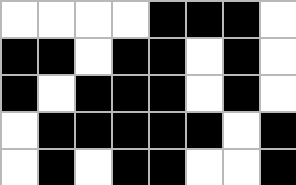[["white", "white", "white", "white", "black", "black", "black", "white"], ["black", "black", "white", "black", "black", "white", "black", "white"], ["black", "white", "black", "black", "black", "white", "black", "white"], ["white", "black", "black", "black", "black", "black", "white", "black"], ["white", "black", "white", "black", "black", "white", "white", "black"]]